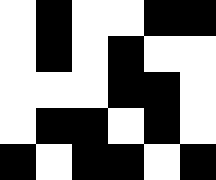[["white", "black", "white", "white", "black", "black"], ["white", "black", "white", "black", "white", "white"], ["white", "white", "white", "black", "black", "white"], ["white", "black", "black", "white", "black", "white"], ["black", "white", "black", "black", "white", "black"]]